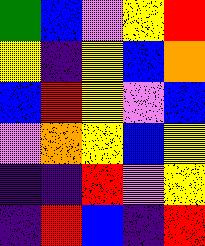[["green", "blue", "violet", "yellow", "red"], ["yellow", "indigo", "yellow", "blue", "orange"], ["blue", "red", "yellow", "violet", "blue"], ["violet", "orange", "yellow", "blue", "yellow"], ["indigo", "indigo", "red", "violet", "yellow"], ["indigo", "red", "blue", "indigo", "red"]]